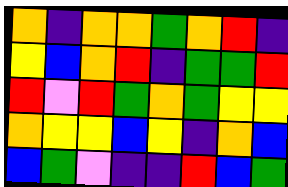[["orange", "indigo", "orange", "orange", "green", "orange", "red", "indigo"], ["yellow", "blue", "orange", "red", "indigo", "green", "green", "red"], ["red", "violet", "red", "green", "orange", "green", "yellow", "yellow"], ["orange", "yellow", "yellow", "blue", "yellow", "indigo", "orange", "blue"], ["blue", "green", "violet", "indigo", "indigo", "red", "blue", "green"]]